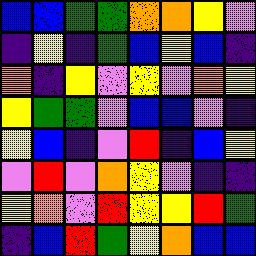[["blue", "blue", "green", "green", "orange", "orange", "yellow", "violet"], ["indigo", "yellow", "indigo", "green", "blue", "yellow", "blue", "indigo"], ["orange", "indigo", "yellow", "violet", "yellow", "violet", "orange", "yellow"], ["yellow", "green", "green", "violet", "blue", "blue", "violet", "indigo"], ["yellow", "blue", "indigo", "violet", "red", "indigo", "blue", "yellow"], ["violet", "red", "violet", "orange", "yellow", "violet", "indigo", "indigo"], ["yellow", "orange", "violet", "red", "yellow", "yellow", "red", "green"], ["indigo", "blue", "red", "green", "yellow", "orange", "blue", "blue"]]